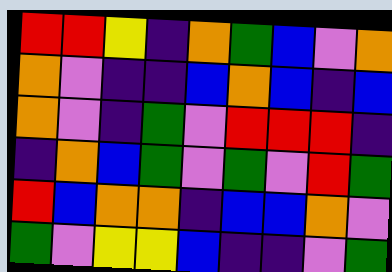[["red", "red", "yellow", "indigo", "orange", "green", "blue", "violet", "orange"], ["orange", "violet", "indigo", "indigo", "blue", "orange", "blue", "indigo", "blue"], ["orange", "violet", "indigo", "green", "violet", "red", "red", "red", "indigo"], ["indigo", "orange", "blue", "green", "violet", "green", "violet", "red", "green"], ["red", "blue", "orange", "orange", "indigo", "blue", "blue", "orange", "violet"], ["green", "violet", "yellow", "yellow", "blue", "indigo", "indigo", "violet", "green"]]